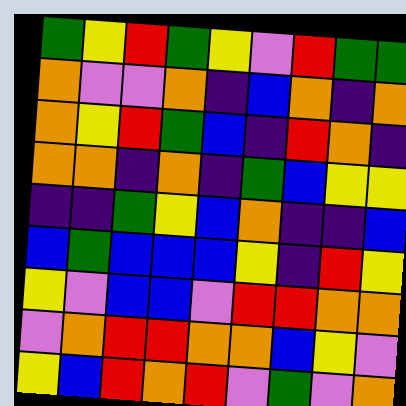[["green", "yellow", "red", "green", "yellow", "violet", "red", "green", "green"], ["orange", "violet", "violet", "orange", "indigo", "blue", "orange", "indigo", "orange"], ["orange", "yellow", "red", "green", "blue", "indigo", "red", "orange", "indigo"], ["orange", "orange", "indigo", "orange", "indigo", "green", "blue", "yellow", "yellow"], ["indigo", "indigo", "green", "yellow", "blue", "orange", "indigo", "indigo", "blue"], ["blue", "green", "blue", "blue", "blue", "yellow", "indigo", "red", "yellow"], ["yellow", "violet", "blue", "blue", "violet", "red", "red", "orange", "orange"], ["violet", "orange", "red", "red", "orange", "orange", "blue", "yellow", "violet"], ["yellow", "blue", "red", "orange", "red", "violet", "green", "violet", "orange"]]